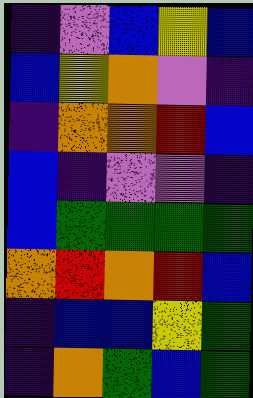[["indigo", "violet", "blue", "yellow", "blue"], ["blue", "yellow", "orange", "violet", "indigo"], ["indigo", "orange", "orange", "red", "blue"], ["blue", "indigo", "violet", "violet", "indigo"], ["blue", "green", "green", "green", "green"], ["orange", "red", "orange", "red", "blue"], ["indigo", "blue", "blue", "yellow", "green"], ["indigo", "orange", "green", "blue", "green"]]